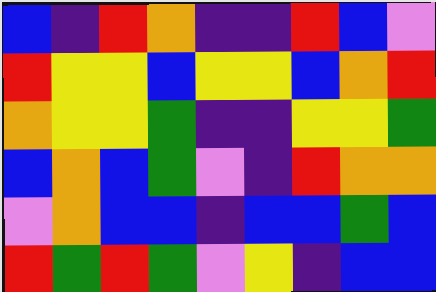[["blue", "indigo", "red", "orange", "indigo", "indigo", "red", "blue", "violet"], ["red", "yellow", "yellow", "blue", "yellow", "yellow", "blue", "orange", "red"], ["orange", "yellow", "yellow", "green", "indigo", "indigo", "yellow", "yellow", "green"], ["blue", "orange", "blue", "green", "violet", "indigo", "red", "orange", "orange"], ["violet", "orange", "blue", "blue", "indigo", "blue", "blue", "green", "blue"], ["red", "green", "red", "green", "violet", "yellow", "indigo", "blue", "blue"]]